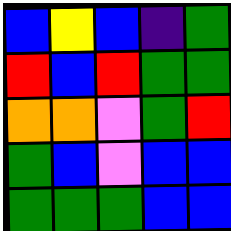[["blue", "yellow", "blue", "indigo", "green"], ["red", "blue", "red", "green", "green"], ["orange", "orange", "violet", "green", "red"], ["green", "blue", "violet", "blue", "blue"], ["green", "green", "green", "blue", "blue"]]